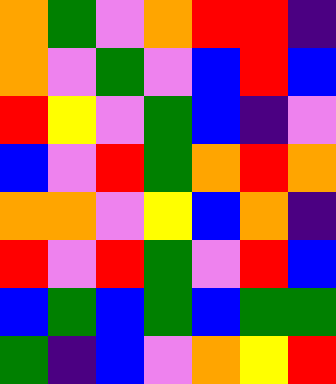[["orange", "green", "violet", "orange", "red", "red", "indigo"], ["orange", "violet", "green", "violet", "blue", "red", "blue"], ["red", "yellow", "violet", "green", "blue", "indigo", "violet"], ["blue", "violet", "red", "green", "orange", "red", "orange"], ["orange", "orange", "violet", "yellow", "blue", "orange", "indigo"], ["red", "violet", "red", "green", "violet", "red", "blue"], ["blue", "green", "blue", "green", "blue", "green", "green"], ["green", "indigo", "blue", "violet", "orange", "yellow", "red"]]